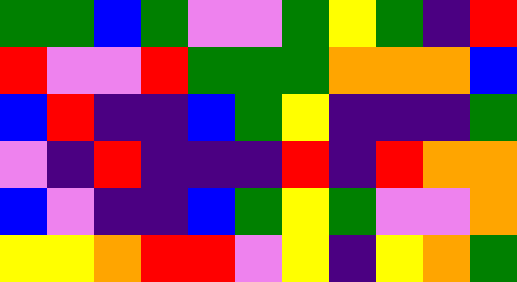[["green", "green", "blue", "green", "violet", "violet", "green", "yellow", "green", "indigo", "red"], ["red", "violet", "violet", "red", "green", "green", "green", "orange", "orange", "orange", "blue"], ["blue", "red", "indigo", "indigo", "blue", "green", "yellow", "indigo", "indigo", "indigo", "green"], ["violet", "indigo", "red", "indigo", "indigo", "indigo", "red", "indigo", "red", "orange", "orange"], ["blue", "violet", "indigo", "indigo", "blue", "green", "yellow", "green", "violet", "violet", "orange"], ["yellow", "yellow", "orange", "red", "red", "violet", "yellow", "indigo", "yellow", "orange", "green"]]